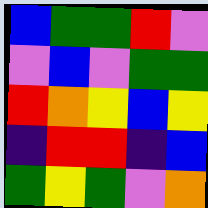[["blue", "green", "green", "red", "violet"], ["violet", "blue", "violet", "green", "green"], ["red", "orange", "yellow", "blue", "yellow"], ["indigo", "red", "red", "indigo", "blue"], ["green", "yellow", "green", "violet", "orange"]]